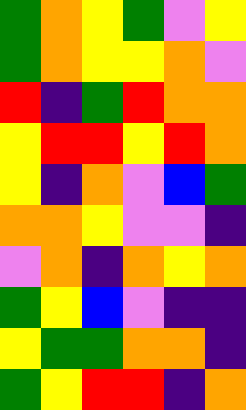[["green", "orange", "yellow", "green", "violet", "yellow"], ["green", "orange", "yellow", "yellow", "orange", "violet"], ["red", "indigo", "green", "red", "orange", "orange"], ["yellow", "red", "red", "yellow", "red", "orange"], ["yellow", "indigo", "orange", "violet", "blue", "green"], ["orange", "orange", "yellow", "violet", "violet", "indigo"], ["violet", "orange", "indigo", "orange", "yellow", "orange"], ["green", "yellow", "blue", "violet", "indigo", "indigo"], ["yellow", "green", "green", "orange", "orange", "indigo"], ["green", "yellow", "red", "red", "indigo", "orange"]]